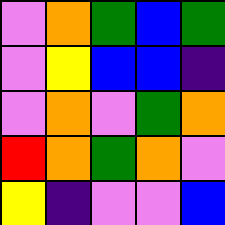[["violet", "orange", "green", "blue", "green"], ["violet", "yellow", "blue", "blue", "indigo"], ["violet", "orange", "violet", "green", "orange"], ["red", "orange", "green", "orange", "violet"], ["yellow", "indigo", "violet", "violet", "blue"]]